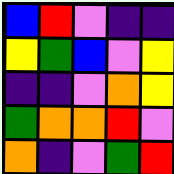[["blue", "red", "violet", "indigo", "indigo"], ["yellow", "green", "blue", "violet", "yellow"], ["indigo", "indigo", "violet", "orange", "yellow"], ["green", "orange", "orange", "red", "violet"], ["orange", "indigo", "violet", "green", "red"]]